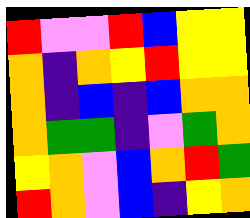[["red", "violet", "violet", "red", "blue", "yellow", "yellow"], ["orange", "indigo", "orange", "yellow", "red", "yellow", "yellow"], ["orange", "indigo", "blue", "indigo", "blue", "orange", "orange"], ["orange", "green", "green", "indigo", "violet", "green", "orange"], ["yellow", "orange", "violet", "blue", "orange", "red", "green"], ["red", "orange", "violet", "blue", "indigo", "yellow", "orange"]]